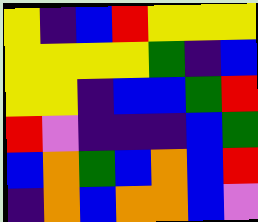[["yellow", "indigo", "blue", "red", "yellow", "yellow", "yellow"], ["yellow", "yellow", "yellow", "yellow", "green", "indigo", "blue"], ["yellow", "yellow", "indigo", "blue", "blue", "green", "red"], ["red", "violet", "indigo", "indigo", "indigo", "blue", "green"], ["blue", "orange", "green", "blue", "orange", "blue", "red"], ["indigo", "orange", "blue", "orange", "orange", "blue", "violet"]]